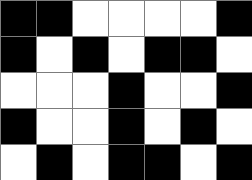[["black", "black", "white", "white", "white", "white", "black"], ["black", "white", "black", "white", "black", "black", "white"], ["white", "white", "white", "black", "white", "white", "black"], ["black", "white", "white", "black", "white", "black", "white"], ["white", "black", "white", "black", "black", "white", "black"]]